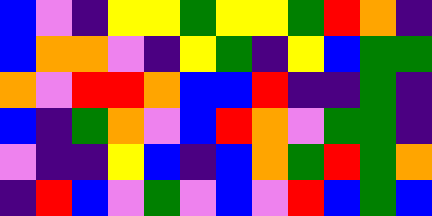[["blue", "violet", "indigo", "yellow", "yellow", "green", "yellow", "yellow", "green", "red", "orange", "indigo"], ["blue", "orange", "orange", "violet", "indigo", "yellow", "green", "indigo", "yellow", "blue", "green", "green"], ["orange", "violet", "red", "red", "orange", "blue", "blue", "red", "indigo", "indigo", "green", "indigo"], ["blue", "indigo", "green", "orange", "violet", "blue", "red", "orange", "violet", "green", "green", "indigo"], ["violet", "indigo", "indigo", "yellow", "blue", "indigo", "blue", "orange", "green", "red", "green", "orange"], ["indigo", "red", "blue", "violet", "green", "violet", "blue", "violet", "red", "blue", "green", "blue"]]